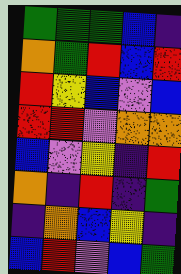[["green", "green", "green", "blue", "indigo"], ["orange", "green", "red", "blue", "red"], ["red", "yellow", "blue", "violet", "blue"], ["red", "red", "violet", "orange", "orange"], ["blue", "violet", "yellow", "indigo", "red"], ["orange", "indigo", "red", "indigo", "green"], ["indigo", "orange", "blue", "yellow", "indigo"], ["blue", "red", "violet", "blue", "green"]]